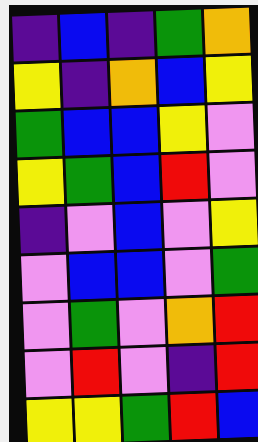[["indigo", "blue", "indigo", "green", "orange"], ["yellow", "indigo", "orange", "blue", "yellow"], ["green", "blue", "blue", "yellow", "violet"], ["yellow", "green", "blue", "red", "violet"], ["indigo", "violet", "blue", "violet", "yellow"], ["violet", "blue", "blue", "violet", "green"], ["violet", "green", "violet", "orange", "red"], ["violet", "red", "violet", "indigo", "red"], ["yellow", "yellow", "green", "red", "blue"]]